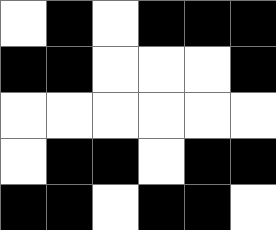[["white", "black", "white", "black", "black", "black"], ["black", "black", "white", "white", "white", "black"], ["white", "white", "white", "white", "white", "white"], ["white", "black", "black", "white", "black", "black"], ["black", "black", "white", "black", "black", "white"]]